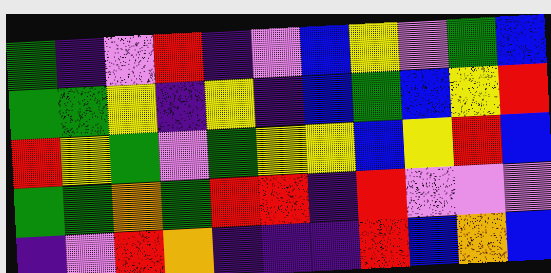[["green", "indigo", "violet", "red", "indigo", "violet", "blue", "yellow", "violet", "green", "blue"], ["green", "green", "yellow", "indigo", "yellow", "indigo", "blue", "green", "blue", "yellow", "red"], ["red", "yellow", "green", "violet", "green", "yellow", "yellow", "blue", "yellow", "red", "blue"], ["green", "green", "orange", "green", "red", "red", "indigo", "red", "violet", "violet", "violet"], ["indigo", "violet", "red", "orange", "indigo", "indigo", "indigo", "red", "blue", "orange", "blue"]]